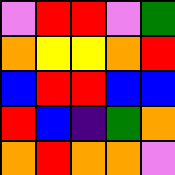[["violet", "red", "red", "violet", "green"], ["orange", "yellow", "yellow", "orange", "red"], ["blue", "red", "red", "blue", "blue"], ["red", "blue", "indigo", "green", "orange"], ["orange", "red", "orange", "orange", "violet"]]